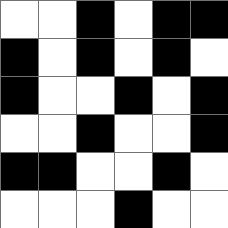[["white", "white", "black", "white", "black", "black"], ["black", "white", "black", "white", "black", "white"], ["black", "white", "white", "black", "white", "black"], ["white", "white", "black", "white", "white", "black"], ["black", "black", "white", "white", "black", "white"], ["white", "white", "white", "black", "white", "white"]]